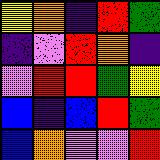[["yellow", "orange", "indigo", "red", "green"], ["indigo", "violet", "red", "orange", "indigo"], ["violet", "red", "red", "green", "yellow"], ["blue", "indigo", "blue", "red", "green"], ["blue", "orange", "violet", "violet", "red"]]